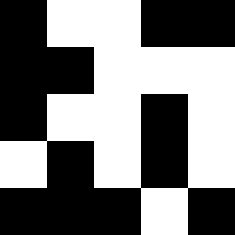[["black", "white", "white", "black", "black"], ["black", "black", "white", "white", "white"], ["black", "white", "white", "black", "white"], ["white", "black", "white", "black", "white"], ["black", "black", "black", "white", "black"]]